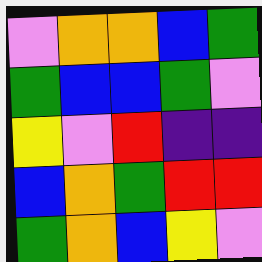[["violet", "orange", "orange", "blue", "green"], ["green", "blue", "blue", "green", "violet"], ["yellow", "violet", "red", "indigo", "indigo"], ["blue", "orange", "green", "red", "red"], ["green", "orange", "blue", "yellow", "violet"]]